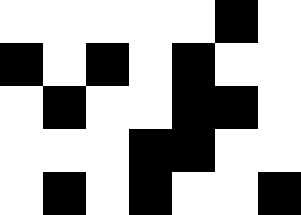[["white", "white", "white", "white", "white", "black", "white"], ["black", "white", "black", "white", "black", "white", "white"], ["white", "black", "white", "white", "black", "black", "white"], ["white", "white", "white", "black", "black", "white", "white"], ["white", "black", "white", "black", "white", "white", "black"]]